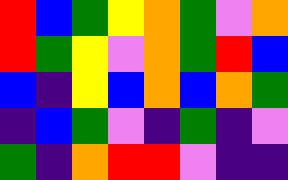[["red", "blue", "green", "yellow", "orange", "green", "violet", "orange"], ["red", "green", "yellow", "violet", "orange", "green", "red", "blue"], ["blue", "indigo", "yellow", "blue", "orange", "blue", "orange", "green"], ["indigo", "blue", "green", "violet", "indigo", "green", "indigo", "violet"], ["green", "indigo", "orange", "red", "red", "violet", "indigo", "indigo"]]